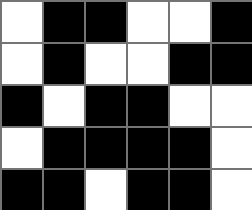[["white", "black", "black", "white", "white", "black"], ["white", "black", "white", "white", "black", "black"], ["black", "white", "black", "black", "white", "white"], ["white", "black", "black", "black", "black", "white"], ["black", "black", "white", "black", "black", "white"]]